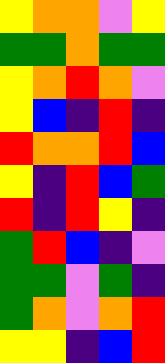[["yellow", "orange", "orange", "violet", "yellow"], ["green", "green", "orange", "green", "green"], ["yellow", "orange", "red", "orange", "violet"], ["yellow", "blue", "indigo", "red", "indigo"], ["red", "orange", "orange", "red", "blue"], ["yellow", "indigo", "red", "blue", "green"], ["red", "indigo", "red", "yellow", "indigo"], ["green", "red", "blue", "indigo", "violet"], ["green", "green", "violet", "green", "indigo"], ["green", "orange", "violet", "orange", "red"], ["yellow", "yellow", "indigo", "blue", "red"]]